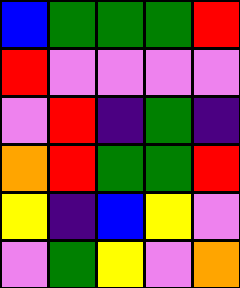[["blue", "green", "green", "green", "red"], ["red", "violet", "violet", "violet", "violet"], ["violet", "red", "indigo", "green", "indigo"], ["orange", "red", "green", "green", "red"], ["yellow", "indigo", "blue", "yellow", "violet"], ["violet", "green", "yellow", "violet", "orange"]]